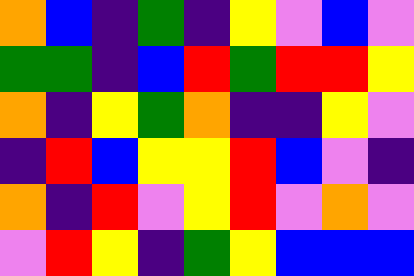[["orange", "blue", "indigo", "green", "indigo", "yellow", "violet", "blue", "violet"], ["green", "green", "indigo", "blue", "red", "green", "red", "red", "yellow"], ["orange", "indigo", "yellow", "green", "orange", "indigo", "indigo", "yellow", "violet"], ["indigo", "red", "blue", "yellow", "yellow", "red", "blue", "violet", "indigo"], ["orange", "indigo", "red", "violet", "yellow", "red", "violet", "orange", "violet"], ["violet", "red", "yellow", "indigo", "green", "yellow", "blue", "blue", "blue"]]